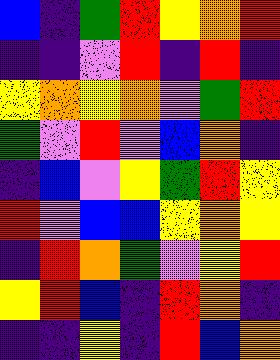[["blue", "indigo", "green", "red", "yellow", "orange", "red"], ["indigo", "indigo", "violet", "red", "indigo", "red", "indigo"], ["yellow", "orange", "yellow", "orange", "violet", "green", "red"], ["green", "violet", "red", "violet", "blue", "orange", "indigo"], ["indigo", "blue", "violet", "yellow", "green", "red", "yellow"], ["red", "violet", "blue", "blue", "yellow", "orange", "yellow"], ["indigo", "red", "orange", "green", "violet", "yellow", "red"], ["yellow", "red", "blue", "indigo", "red", "orange", "indigo"], ["indigo", "indigo", "yellow", "indigo", "red", "blue", "orange"]]